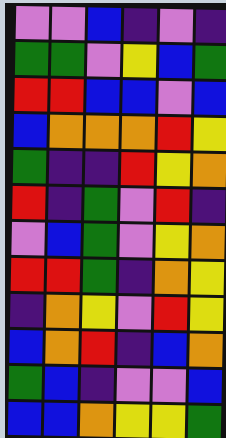[["violet", "violet", "blue", "indigo", "violet", "indigo"], ["green", "green", "violet", "yellow", "blue", "green"], ["red", "red", "blue", "blue", "violet", "blue"], ["blue", "orange", "orange", "orange", "red", "yellow"], ["green", "indigo", "indigo", "red", "yellow", "orange"], ["red", "indigo", "green", "violet", "red", "indigo"], ["violet", "blue", "green", "violet", "yellow", "orange"], ["red", "red", "green", "indigo", "orange", "yellow"], ["indigo", "orange", "yellow", "violet", "red", "yellow"], ["blue", "orange", "red", "indigo", "blue", "orange"], ["green", "blue", "indigo", "violet", "violet", "blue"], ["blue", "blue", "orange", "yellow", "yellow", "green"]]